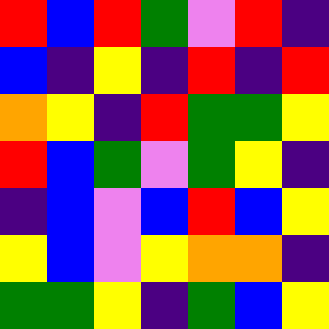[["red", "blue", "red", "green", "violet", "red", "indigo"], ["blue", "indigo", "yellow", "indigo", "red", "indigo", "red"], ["orange", "yellow", "indigo", "red", "green", "green", "yellow"], ["red", "blue", "green", "violet", "green", "yellow", "indigo"], ["indigo", "blue", "violet", "blue", "red", "blue", "yellow"], ["yellow", "blue", "violet", "yellow", "orange", "orange", "indigo"], ["green", "green", "yellow", "indigo", "green", "blue", "yellow"]]